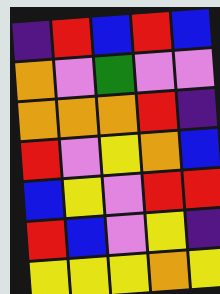[["indigo", "red", "blue", "red", "blue"], ["orange", "violet", "green", "violet", "violet"], ["orange", "orange", "orange", "red", "indigo"], ["red", "violet", "yellow", "orange", "blue"], ["blue", "yellow", "violet", "red", "red"], ["red", "blue", "violet", "yellow", "indigo"], ["yellow", "yellow", "yellow", "orange", "yellow"]]